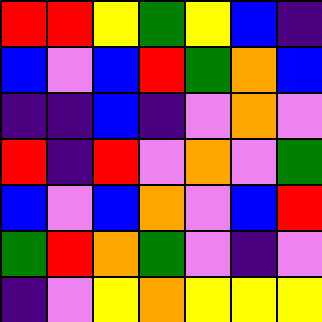[["red", "red", "yellow", "green", "yellow", "blue", "indigo"], ["blue", "violet", "blue", "red", "green", "orange", "blue"], ["indigo", "indigo", "blue", "indigo", "violet", "orange", "violet"], ["red", "indigo", "red", "violet", "orange", "violet", "green"], ["blue", "violet", "blue", "orange", "violet", "blue", "red"], ["green", "red", "orange", "green", "violet", "indigo", "violet"], ["indigo", "violet", "yellow", "orange", "yellow", "yellow", "yellow"]]